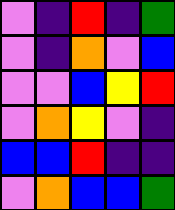[["violet", "indigo", "red", "indigo", "green"], ["violet", "indigo", "orange", "violet", "blue"], ["violet", "violet", "blue", "yellow", "red"], ["violet", "orange", "yellow", "violet", "indigo"], ["blue", "blue", "red", "indigo", "indigo"], ["violet", "orange", "blue", "blue", "green"]]